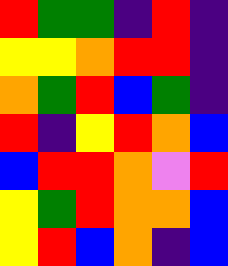[["red", "green", "green", "indigo", "red", "indigo"], ["yellow", "yellow", "orange", "red", "red", "indigo"], ["orange", "green", "red", "blue", "green", "indigo"], ["red", "indigo", "yellow", "red", "orange", "blue"], ["blue", "red", "red", "orange", "violet", "red"], ["yellow", "green", "red", "orange", "orange", "blue"], ["yellow", "red", "blue", "orange", "indigo", "blue"]]